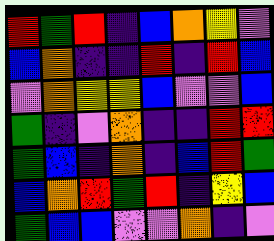[["red", "green", "red", "indigo", "blue", "orange", "yellow", "violet"], ["blue", "orange", "indigo", "indigo", "red", "indigo", "red", "blue"], ["violet", "orange", "yellow", "yellow", "blue", "violet", "violet", "blue"], ["green", "indigo", "violet", "orange", "indigo", "indigo", "red", "red"], ["green", "blue", "indigo", "orange", "indigo", "blue", "red", "green"], ["blue", "orange", "red", "green", "red", "indigo", "yellow", "blue"], ["green", "blue", "blue", "violet", "violet", "orange", "indigo", "violet"]]